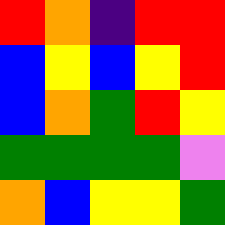[["red", "orange", "indigo", "red", "red"], ["blue", "yellow", "blue", "yellow", "red"], ["blue", "orange", "green", "red", "yellow"], ["green", "green", "green", "green", "violet"], ["orange", "blue", "yellow", "yellow", "green"]]